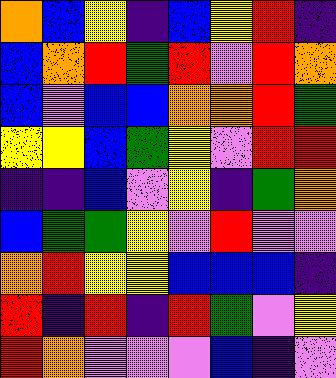[["orange", "blue", "yellow", "indigo", "blue", "yellow", "red", "indigo"], ["blue", "orange", "red", "green", "red", "violet", "red", "orange"], ["blue", "violet", "blue", "blue", "orange", "orange", "red", "green"], ["yellow", "yellow", "blue", "green", "yellow", "violet", "red", "red"], ["indigo", "indigo", "blue", "violet", "yellow", "indigo", "green", "orange"], ["blue", "green", "green", "yellow", "violet", "red", "violet", "violet"], ["orange", "red", "yellow", "yellow", "blue", "blue", "blue", "indigo"], ["red", "indigo", "red", "indigo", "red", "green", "violet", "yellow"], ["red", "orange", "violet", "violet", "violet", "blue", "indigo", "violet"]]